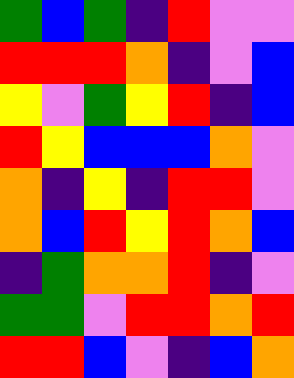[["green", "blue", "green", "indigo", "red", "violet", "violet"], ["red", "red", "red", "orange", "indigo", "violet", "blue"], ["yellow", "violet", "green", "yellow", "red", "indigo", "blue"], ["red", "yellow", "blue", "blue", "blue", "orange", "violet"], ["orange", "indigo", "yellow", "indigo", "red", "red", "violet"], ["orange", "blue", "red", "yellow", "red", "orange", "blue"], ["indigo", "green", "orange", "orange", "red", "indigo", "violet"], ["green", "green", "violet", "red", "red", "orange", "red"], ["red", "red", "blue", "violet", "indigo", "blue", "orange"]]